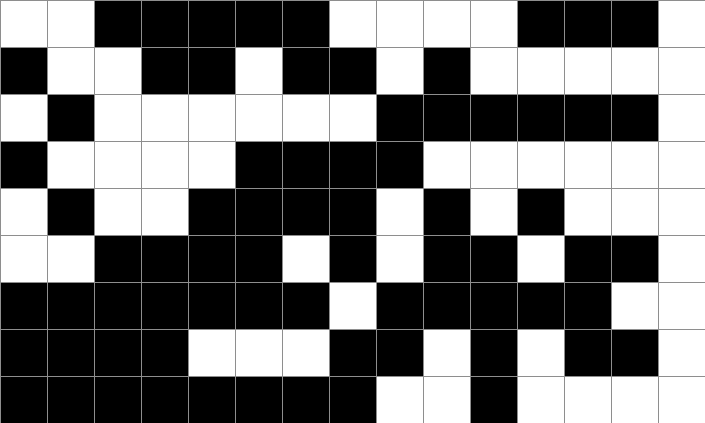[["white", "white", "black", "black", "black", "black", "black", "white", "white", "white", "white", "black", "black", "black", "white"], ["black", "white", "white", "black", "black", "white", "black", "black", "white", "black", "white", "white", "white", "white", "white"], ["white", "black", "white", "white", "white", "white", "white", "white", "black", "black", "black", "black", "black", "black", "white"], ["black", "white", "white", "white", "white", "black", "black", "black", "black", "white", "white", "white", "white", "white", "white"], ["white", "black", "white", "white", "black", "black", "black", "black", "white", "black", "white", "black", "white", "white", "white"], ["white", "white", "black", "black", "black", "black", "white", "black", "white", "black", "black", "white", "black", "black", "white"], ["black", "black", "black", "black", "black", "black", "black", "white", "black", "black", "black", "black", "black", "white", "white"], ["black", "black", "black", "black", "white", "white", "white", "black", "black", "white", "black", "white", "black", "black", "white"], ["black", "black", "black", "black", "black", "black", "black", "black", "white", "white", "black", "white", "white", "white", "white"]]